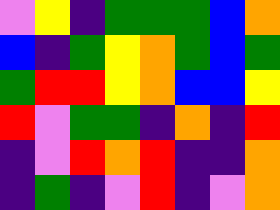[["violet", "yellow", "indigo", "green", "green", "green", "blue", "orange"], ["blue", "indigo", "green", "yellow", "orange", "green", "blue", "green"], ["green", "red", "red", "yellow", "orange", "blue", "blue", "yellow"], ["red", "violet", "green", "green", "indigo", "orange", "indigo", "red"], ["indigo", "violet", "red", "orange", "red", "indigo", "indigo", "orange"], ["indigo", "green", "indigo", "violet", "red", "indigo", "violet", "orange"]]